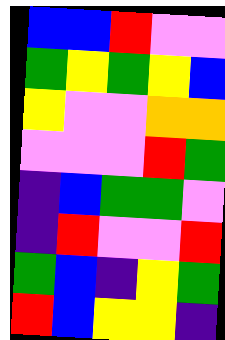[["blue", "blue", "red", "violet", "violet"], ["green", "yellow", "green", "yellow", "blue"], ["yellow", "violet", "violet", "orange", "orange"], ["violet", "violet", "violet", "red", "green"], ["indigo", "blue", "green", "green", "violet"], ["indigo", "red", "violet", "violet", "red"], ["green", "blue", "indigo", "yellow", "green"], ["red", "blue", "yellow", "yellow", "indigo"]]